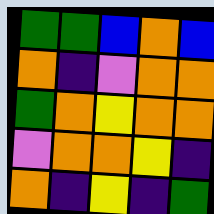[["green", "green", "blue", "orange", "blue"], ["orange", "indigo", "violet", "orange", "orange"], ["green", "orange", "yellow", "orange", "orange"], ["violet", "orange", "orange", "yellow", "indigo"], ["orange", "indigo", "yellow", "indigo", "green"]]